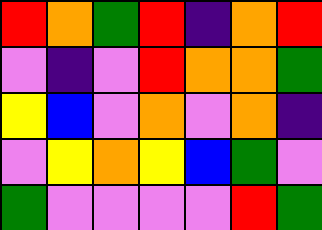[["red", "orange", "green", "red", "indigo", "orange", "red"], ["violet", "indigo", "violet", "red", "orange", "orange", "green"], ["yellow", "blue", "violet", "orange", "violet", "orange", "indigo"], ["violet", "yellow", "orange", "yellow", "blue", "green", "violet"], ["green", "violet", "violet", "violet", "violet", "red", "green"]]